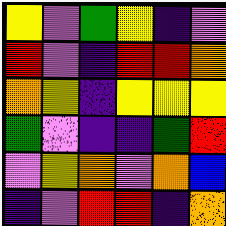[["yellow", "violet", "green", "yellow", "indigo", "violet"], ["red", "violet", "indigo", "red", "red", "orange"], ["orange", "yellow", "indigo", "yellow", "yellow", "yellow"], ["green", "violet", "indigo", "indigo", "green", "red"], ["violet", "yellow", "orange", "violet", "orange", "blue"], ["indigo", "violet", "red", "red", "indigo", "orange"]]